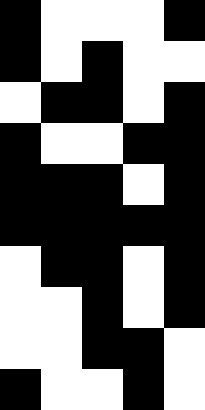[["black", "white", "white", "white", "black"], ["black", "white", "black", "white", "white"], ["white", "black", "black", "white", "black"], ["black", "white", "white", "black", "black"], ["black", "black", "black", "white", "black"], ["black", "black", "black", "black", "black"], ["white", "black", "black", "white", "black"], ["white", "white", "black", "white", "black"], ["white", "white", "black", "black", "white"], ["black", "white", "white", "black", "white"]]